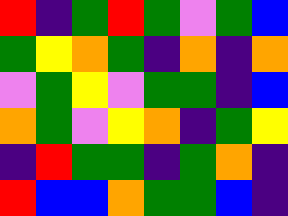[["red", "indigo", "green", "red", "green", "violet", "green", "blue"], ["green", "yellow", "orange", "green", "indigo", "orange", "indigo", "orange"], ["violet", "green", "yellow", "violet", "green", "green", "indigo", "blue"], ["orange", "green", "violet", "yellow", "orange", "indigo", "green", "yellow"], ["indigo", "red", "green", "green", "indigo", "green", "orange", "indigo"], ["red", "blue", "blue", "orange", "green", "green", "blue", "indigo"]]